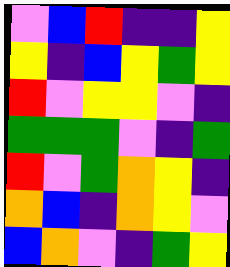[["violet", "blue", "red", "indigo", "indigo", "yellow"], ["yellow", "indigo", "blue", "yellow", "green", "yellow"], ["red", "violet", "yellow", "yellow", "violet", "indigo"], ["green", "green", "green", "violet", "indigo", "green"], ["red", "violet", "green", "orange", "yellow", "indigo"], ["orange", "blue", "indigo", "orange", "yellow", "violet"], ["blue", "orange", "violet", "indigo", "green", "yellow"]]